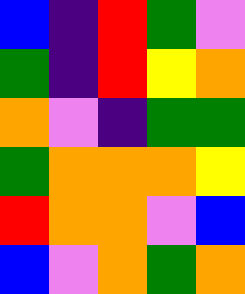[["blue", "indigo", "red", "green", "violet"], ["green", "indigo", "red", "yellow", "orange"], ["orange", "violet", "indigo", "green", "green"], ["green", "orange", "orange", "orange", "yellow"], ["red", "orange", "orange", "violet", "blue"], ["blue", "violet", "orange", "green", "orange"]]